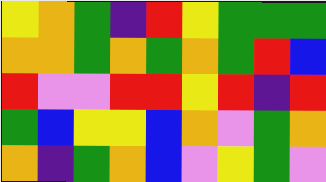[["yellow", "orange", "green", "indigo", "red", "yellow", "green", "green", "green"], ["orange", "orange", "green", "orange", "green", "orange", "green", "red", "blue"], ["red", "violet", "violet", "red", "red", "yellow", "red", "indigo", "red"], ["green", "blue", "yellow", "yellow", "blue", "orange", "violet", "green", "orange"], ["orange", "indigo", "green", "orange", "blue", "violet", "yellow", "green", "violet"]]